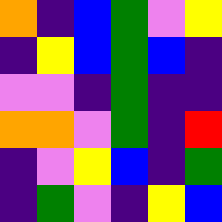[["orange", "indigo", "blue", "green", "violet", "yellow"], ["indigo", "yellow", "blue", "green", "blue", "indigo"], ["violet", "violet", "indigo", "green", "indigo", "indigo"], ["orange", "orange", "violet", "green", "indigo", "red"], ["indigo", "violet", "yellow", "blue", "indigo", "green"], ["indigo", "green", "violet", "indigo", "yellow", "blue"]]